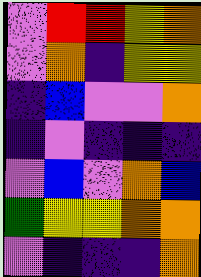[["violet", "red", "red", "yellow", "orange"], ["violet", "orange", "indigo", "yellow", "yellow"], ["indigo", "blue", "violet", "violet", "orange"], ["indigo", "violet", "indigo", "indigo", "indigo"], ["violet", "blue", "violet", "orange", "blue"], ["green", "yellow", "yellow", "orange", "orange"], ["violet", "indigo", "indigo", "indigo", "orange"]]